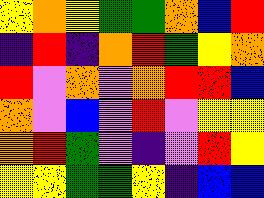[["yellow", "orange", "yellow", "green", "green", "orange", "blue", "red"], ["indigo", "red", "indigo", "orange", "red", "green", "yellow", "orange"], ["red", "violet", "orange", "violet", "orange", "red", "red", "blue"], ["orange", "violet", "blue", "violet", "red", "violet", "yellow", "yellow"], ["orange", "red", "green", "violet", "indigo", "violet", "red", "yellow"], ["yellow", "yellow", "green", "green", "yellow", "indigo", "blue", "blue"]]